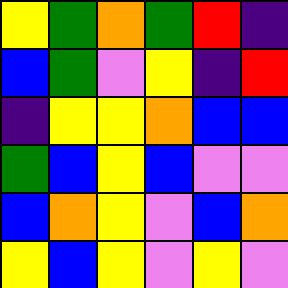[["yellow", "green", "orange", "green", "red", "indigo"], ["blue", "green", "violet", "yellow", "indigo", "red"], ["indigo", "yellow", "yellow", "orange", "blue", "blue"], ["green", "blue", "yellow", "blue", "violet", "violet"], ["blue", "orange", "yellow", "violet", "blue", "orange"], ["yellow", "blue", "yellow", "violet", "yellow", "violet"]]